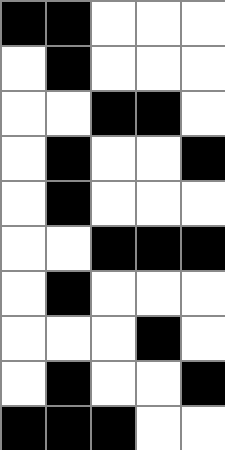[["black", "black", "white", "white", "white"], ["white", "black", "white", "white", "white"], ["white", "white", "black", "black", "white"], ["white", "black", "white", "white", "black"], ["white", "black", "white", "white", "white"], ["white", "white", "black", "black", "black"], ["white", "black", "white", "white", "white"], ["white", "white", "white", "black", "white"], ["white", "black", "white", "white", "black"], ["black", "black", "black", "white", "white"]]